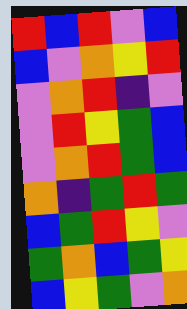[["red", "blue", "red", "violet", "blue"], ["blue", "violet", "orange", "yellow", "red"], ["violet", "orange", "red", "indigo", "violet"], ["violet", "red", "yellow", "green", "blue"], ["violet", "orange", "red", "green", "blue"], ["orange", "indigo", "green", "red", "green"], ["blue", "green", "red", "yellow", "violet"], ["green", "orange", "blue", "green", "yellow"], ["blue", "yellow", "green", "violet", "orange"]]